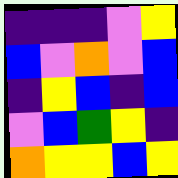[["indigo", "indigo", "indigo", "violet", "yellow"], ["blue", "violet", "orange", "violet", "blue"], ["indigo", "yellow", "blue", "indigo", "blue"], ["violet", "blue", "green", "yellow", "indigo"], ["orange", "yellow", "yellow", "blue", "yellow"]]